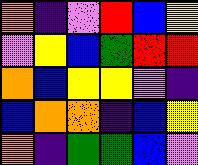[["orange", "indigo", "violet", "red", "blue", "yellow"], ["violet", "yellow", "blue", "green", "red", "red"], ["orange", "blue", "yellow", "yellow", "violet", "indigo"], ["blue", "orange", "orange", "indigo", "blue", "yellow"], ["orange", "indigo", "green", "green", "blue", "violet"]]